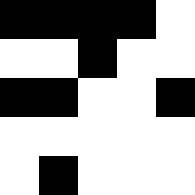[["black", "black", "black", "black", "white"], ["white", "white", "black", "white", "white"], ["black", "black", "white", "white", "black"], ["white", "white", "white", "white", "white"], ["white", "black", "white", "white", "white"]]